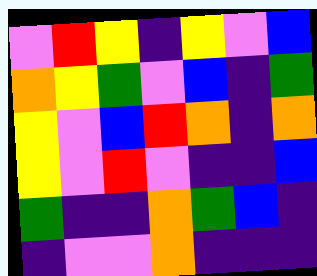[["violet", "red", "yellow", "indigo", "yellow", "violet", "blue"], ["orange", "yellow", "green", "violet", "blue", "indigo", "green"], ["yellow", "violet", "blue", "red", "orange", "indigo", "orange"], ["yellow", "violet", "red", "violet", "indigo", "indigo", "blue"], ["green", "indigo", "indigo", "orange", "green", "blue", "indigo"], ["indigo", "violet", "violet", "orange", "indigo", "indigo", "indigo"]]